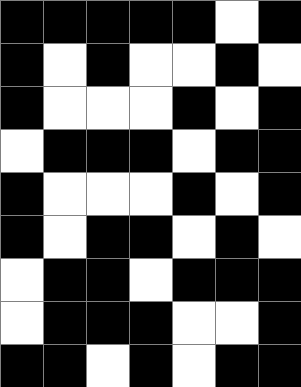[["black", "black", "black", "black", "black", "white", "black"], ["black", "white", "black", "white", "white", "black", "white"], ["black", "white", "white", "white", "black", "white", "black"], ["white", "black", "black", "black", "white", "black", "black"], ["black", "white", "white", "white", "black", "white", "black"], ["black", "white", "black", "black", "white", "black", "white"], ["white", "black", "black", "white", "black", "black", "black"], ["white", "black", "black", "black", "white", "white", "black"], ["black", "black", "white", "black", "white", "black", "black"]]